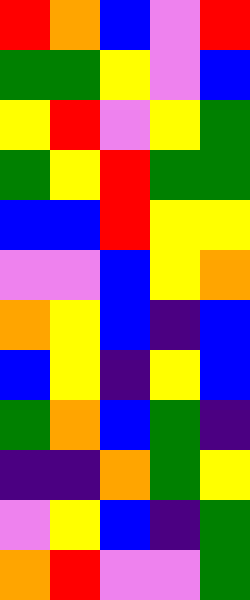[["red", "orange", "blue", "violet", "red"], ["green", "green", "yellow", "violet", "blue"], ["yellow", "red", "violet", "yellow", "green"], ["green", "yellow", "red", "green", "green"], ["blue", "blue", "red", "yellow", "yellow"], ["violet", "violet", "blue", "yellow", "orange"], ["orange", "yellow", "blue", "indigo", "blue"], ["blue", "yellow", "indigo", "yellow", "blue"], ["green", "orange", "blue", "green", "indigo"], ["indigo", "indigo", "orange", "green", "yellow"], ["violet", "yellow", "blue", "indigo", "green"], ["orange", "red", "violet", "violet", "green"]]